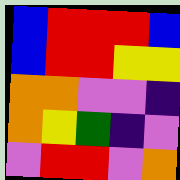[["blue", "red", "red", "red", "blue"], ["blue", "red", "red", "yellow", "yellow"], ["orange", "orange", "violet", "violet", "indigo"], ["orange", "yellow", "green", "indigo", "violet"], ["violet", "red", "red", "violet", "orange"]]